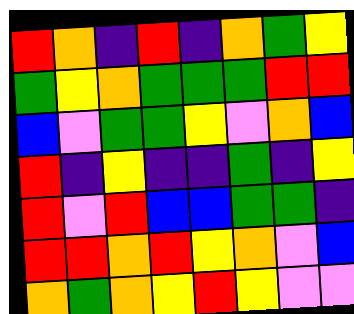[["red", "orange", "indigo", "red", "indigo", "orange", "green", "yellow"], ["green", "yellow", "orange", "green", "green", "green", "red", "red"], ["blue", "violet", "green", "green", "yellow", "violet", "orange", "blue"], ["red", "indigo", "yellow", "indigo", "indigo", "green", "indigo", "yellow"], ["red", "violet", "red", "blue", "blue", "green", "green", "indigo"], ["red", "red", "orange", "red", "yellow", "orange", "violet", "blue"], ["orange", "green", "orange", "yellow", "red", "yellow", "violet", "violet"]]